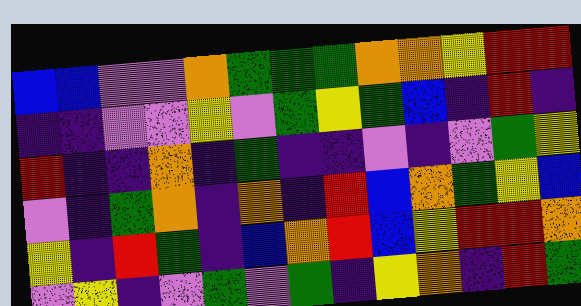[["blue", "blue", "violet", "violet", "orange", "green", "green", "green", "orange", "orange", "yellow", "red", "red"], ["indigo", "indigo", "violet", "violet", "yellow", "violet", "green", "yellow", "green", "blue", "indigo", "red", "indigo"], ["red", "indigo", "indigo", "orange", "indigo", "green", "indigo", "indigo", "violet", "indigo", "violet", "green", "yellow"], ["violet", "indigo", "green", "orange", "indigo", "orange", "indigo", "red", "blue", "orange", "green", "yellow", "blue"], ["yellow", "indigo", "red", "green", "indigo", "blue", "orange", "red", "blue", "yellow", "red", "red", "orange"], ["violet", "yellow", "indigo", "violet", "green", "violet", "green", "indigo", "yellow", "orange", "indigo", "red", "green"]]